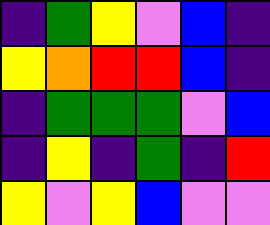[["indigo", "green", "yellow", "violet", "blue", "indigo"], ["yellow", "orange", "red", "red", "blue", "indigo"], ["indigo", "green", "green", "green", "violet", "blue"], ["indigo", "yellow", "indigo", "green", "indigo", "red"], ["yellow", "violet", "yellow", "blue", "violet", "violet"]]